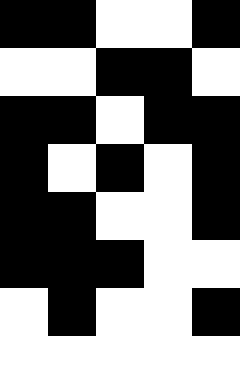[["black", "black", "white", "white", "black"], ["white", "white", "black", "black", "white"], ["black", "black", "white", "black", "black"], ["black", "white", "black", "white", "black"], ["black", "black", "white", "white", "black"], ["black", "black", "black", "white", "white"], ["white", "black", "white", "white", "black"], ["white", "white", "white", "white", "white"]]